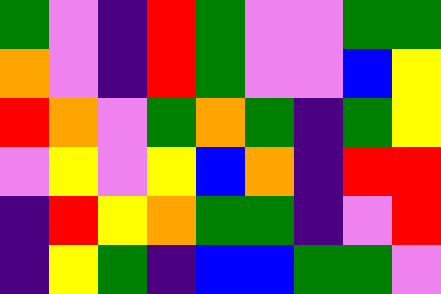[["green", "violet", "indigo", "red", "green", "violet", "violet", "green", "green"], ["orange", "violet", "indigo", "red", "green", "violet", "violet", "blue", "yellow"], ["red", "orange", "violet", "green", "orange", "green", "indigo", "green", "yellow"], ["violet", "yellow", "violet", "yellow", "blue", "orange", "indigo", "red", "red"], ["indigo", "red", "yellow", "orange", "green", "green", "indigo", "violet", "red"], ["indigo", "yellow", "green", "indigo", "blue", "blue", "green", "green", "violet"]]